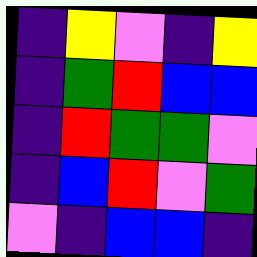[["indigo", "yellow", "violet", "indigo", "yellow"], ["indigo", "green", "red", "blue", "blue"], ["indigo", "red", "green", "green", "violet"], ["indigo", "blue", "red", "violet", "green"], ["violet", "indigo", "blue", "blue", "indigo"]]